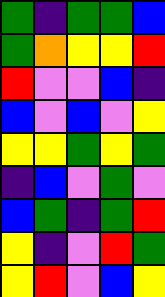[["green", "indigo", "green", "green", "blue"], ["green", "orange", "yellow", "yellow", "red"], ["red", "violet", "violet", "blue", "indigo"], ["blue", "violet", "blue", "violet", "yellow"], ["yellow", "yellow", "green", "yellow", "green"], ["indigo", "blue", "violet", "green", "violet"], ["blue", "green", "indigo", "green", "red"], ["yellow", "indigo", "violet", "red", "green"], ["yellow", "red", "violet", "blue", "yellow"]]